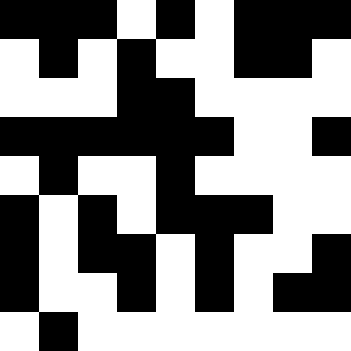[["black", "black", "black", "white", "black", "white", "black", "black", "black"], ["white", "black", "white", "black", "white", "white", "black", "black", "white"], ["white", "white", "white", "black", "black", "white", "white", "white", "white"], ["black", "black", "black", "black", "black", "black", "white", "white", "black"], ["white", "black", "white", "white", "black", "white", "white", "white", "white"], ["black", "white", "black", "white", "black", "black", "black", "white", "white"], ["black", "white", "black", "black", "white", "black", "white", "white", "black"], ["black", "white", "white", "black", "white", "black", "white", "black", "black"], ["white", "black", "white", "white", "white", "white", "white", "white", "white"]]